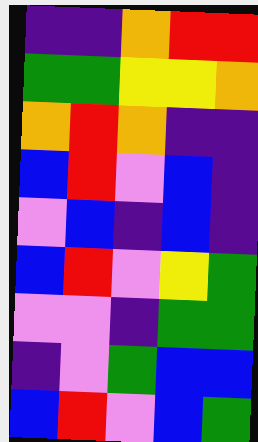[["indigo", "indigo", "orange", "red", "red"], ["green", "green", "yellow", "yellow", "orange"], ["orange", "red", "orange", "indigo", "indigo"], ["blue", "red", "violet", "blue", "indigo"], ["violet", "blue", "indigo", "blue", "indigo"], ["blue", "red", "violet", "yellow", "green"], ["violet", "violet", "indigo", "green", "green"], ["indigo", "violet", "green", "blue", "blue"], ["blue", "red", "violet", "blue", "green"]]